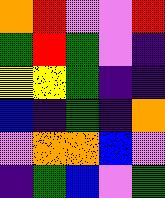[["orange", "red", "violet", "violet", "red"], ["green", "red", "green", "violet", "indigo"], ["yellow", "yellow", "green", "indigo", "indigo"], ["blue", "indigo", "green", "indigo", "orange"], ["violet", "orange", "orange", "blue", "violet"], ["indigo", "green", "blue", "violet", "green"]]